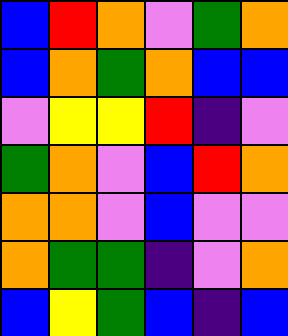[["blue", "red", "orange", "violet", "green", "orange"], ["blue", "orange", "green", "orange", "blue", "blue"], ["violet", "yellow", "yellow", "red", "indigo", "violet"], ["green", "orange", "violet", "blue", "red", "orange"], ["orange", "orange", "violet", "blue", "violet", "violet"], ["orange", "green", "green", "indigo", "violet", "orange"], ["blue", "yellow", "green", "blue", "indigo", "blue"]]